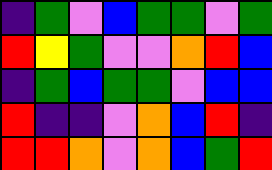[["indigo", "green", "violet", "blue", "green", "green", "violet", "green"], ["red", "yellow", "green", "violet", "violet", "orange", "red", "blue"], ["indigo", "green", "blue", "green", "green", "violet", "blue", "blue"], ["red", "indigo", "indigo", "violet", "orange", "blue", "red", "indigo"], ["red", "red", "orange", "violet", "orange", "blue", "green", "red"]]